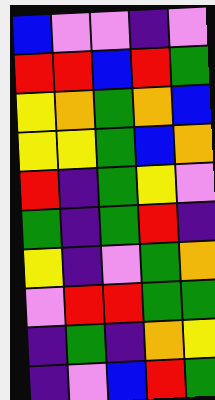[["blue", "violet", "violet", "indigo", "violet"], ["red", "red", "blue", "red", "green"], ["yellow", "orange", "green", "orange", "blue"], ["yellow", "yellow", "green", "blue", "orange"], ["red", "indigo", "green", "yellow", "violet"], ["green", "indigo", "green", "red", "indigo"], ["yellow", "indigo", "violet", "green", "orange"], ["violet", "red", "red", "green", "green"], ["indigo", "green", "indigo", "orange", "yellow"], ["indigo", "violet", "blue", "red", "green"]]